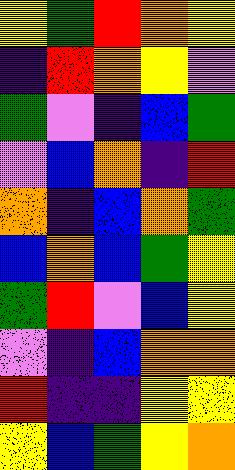[["yellow", "green", "red", "orange", "yellow"], ["indigo", "red", "orange", "yellow", "violet"], ["green", "violet", "indigo", "blue", "green"], ["violet", "blue", "orange", "indigo", "red"], ["orange", "indigo", "blue", "orange", "green"], ["blue", "orange", "blue", "green", "yellow"], ["green", "red", "violet", "blue", "yellow"], ["violet", "indigo", "blue", "orange", "orange"], ["red", "indigo", "indigo", "yellow", "yellow"], ["yellow", "blue", "green", "yellow", "orange"]]